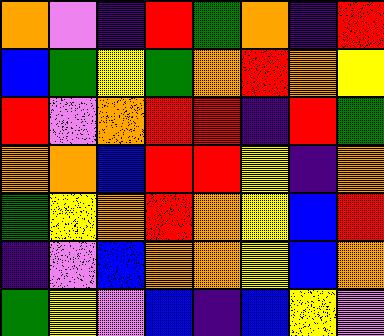[["orange", "violet", "indigo", "red", "green", "orange", "indigo", "red"], ["blue", "green", "yellow", "green", "orange", "red", "orange", "yellow"], ["red", "violet", "orange", "red", "red", "indigo", "red", "green"], ["orange", "orange", "blue", "red", "red", "yellow", "indigo", "orange"], ["green", "yellow", "orange", "red", "orange", "yellow", "blue", "red"], ["indigo", "violet", "blue", "orange", "orange", "yellow", "blue", "orange"], ["green", "yellow", "violet", "blue", "indigo", "blue", "yellow", "violet"]]